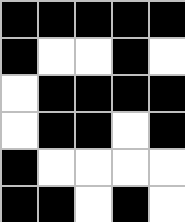[["black", "black", "black", "black", "black"], ["black", "white", "white", "black", "white"], ["white", "black", "black", "black", "black"], ["white", "black", "black", "white", "black"], ["black", "white", "white", "white", "white"], ["black", "black", "white", "black", "white"]]